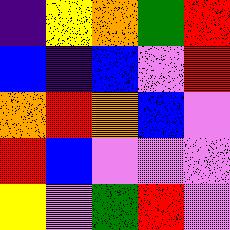[["indigo", "yellow", "orange", "green", "red"], ["blue", "indigo", "blue", "violet", "red"], ["orange", "red", "orange", "blue", "violet"], ["red", "blue", "violet", "violet", "violet"], ["yellow", "violet", "green", "red", "violet"]]